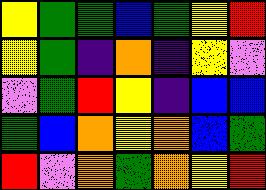[["yellow", "green", "green", "blue", "green", "yellow", "red"], ["yellow", "green", "indigo", "orange", "indigo", "yellow", "violet"], ["violet", "green", "red", "yellow", "indigo", "blue", "blue"], ["green", "blue", "orange", "yellow", "orange", "blue", "green"], ["red", "violet", "orange", "green", "orange", "yellow", "red"]]